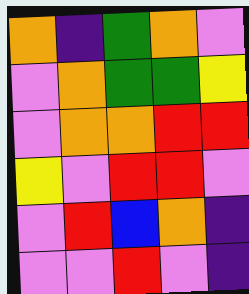[["orange", "indigo", "green", "orange", "violet"], ["violet", "orange", "green", "green", "yellow"], ["violet", "orange", "orange", "red", "red"], ["yellow", "violet", "red", "red", "violet"], ["violet", "red", "blue", "orange", "indigo"], ["violet", "violet", "red", "violet", "indigo"]]